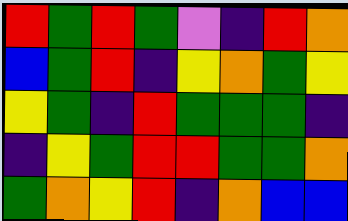[["red", "green", "red", "green", "violet", "indigo", "red", "orange"], ["blue", "green", "red", "indigo", "yellow", "orange", "green", "yellow"], ["yellow", "green", "indigo", "red", "green", "green", "green", "indigo"], ["indigo", "yellow", "green", "red", "red", "green", "green", "orange"], ["green", "orange", "yellow", "red", "indigo", "orange", "blue", "blue"]]